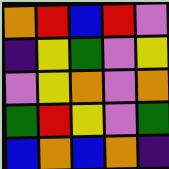[["orange", "red", "blue", "red", "violet"], ["indigo", "yellow", "green", "violet", "yellow"], ["violet", "yellow", "orange", "violet", "orange"], ["green", "red", "yellow", "violet", "green"], ["blue", "orange", "blue", "orange", "indigo"]]